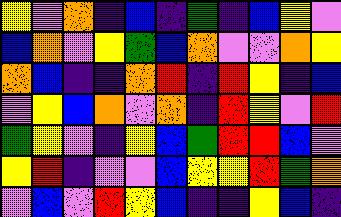[["yellow", "violet", "orange", "indigo", "blue", "indigo", "green", "indigo", "blue", "yellow", "violet"], ["blue", "orange", "violet", "yellow", "green", "blue", "orange", "violet", "violet", "orange", "yellow"], ["orange", "blue", "indigo", "indigo", "orange", "red", "indigo", "red", "yellow", "indigo", "blue"], ["violet", "yellow", "blue", "orange", "violet", "orange", "indigo", "red", "yellow", "violet", "red"], ["green", "yellow", "violet", "indigo", "yellow", "blue", "green", "red", "red", "blue", "violet"], ["yellow", "red", "indigo", "violet", "violet", "blue", "yellow", "yellow", "red", "green", "orange"], ["violet", "blue", "violet", "red", "yellow", "blue", "indigo", "indigo", "yellow", "blue", "indigo"]]